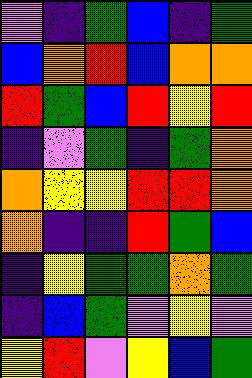[["violet", "indigo", "green", "blue", "indigo", "green"], ["blue", "orange", "red", "blue", "orange", "orange"], ["red", "green", "blue", "red", "yellow", "red"], ["indigo", "violet", "green", "indigo", "green", "orange"], ["orange", "yellow", "yellow", "red", "red", "orange"], ["orange", "indigo", "indigo", "red", "green", "blue"], ["indigo", "yellow", "green", "green", "orange", "green"], ["indigo", "blue", "green", "violet", "yellow", "violet"], ["yellow", "red", "violet", "yellow", "blue", "green"]]